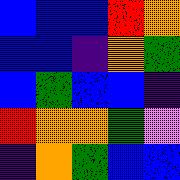[["blue", "blue", "blue", "red", "orange"], ["blue", "blue", "indigo", "orange", "green"], ["blue", "green", "blue", "blue", "indigo"], ["red", "orange", "orange", "green", "violet"], ["indigo", "orange", "green", "blue", "blue"]]